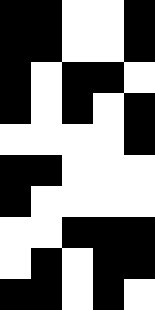[["black", "black", "white", "white", "black"], ["black", "black", "white", "white", "black"], ["black", "white", "black", "black", "white"], ["black", "white", "black", "white", "black"], ["white", "white", "white", "white", "black"], ["black", "black", "white", "white", "white"], ["black", "white", "white", "white", "white"], ["white", "white", "black", "black", "black"], ["white", "black", "white", "black", "black"], ["black", "black", "white", "black", "white"]]